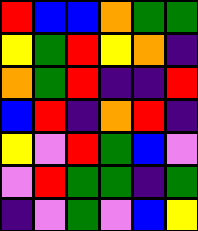[["red", "blue", "blue", "orange", "green", "green"], ["yellow", "green", "red", "yellow", "orange", "indigo"], ["orange", "green", "red", "indigo", "indigo", "red"], ["blue", "red", "indigo", "orange", "red", "indigo"], ["yellow", "violet", "red", "green", "blue", "violet"], ["violet", "red", "green", "green", "indigo", "green"], ["indigo", "violet", "green", "violet", "blue", "yellow"]]